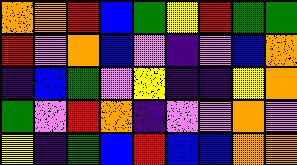[["orange", "orange", "red", "blue", "green", "yellow", "red", "green", "green"], ["red", "violet", "orange", "blue", "violet", "indigo", "violet", "blue", "orange"], ["indigo", "blue", "green", "violet", "yellow", "indigo", "indigo", "yellow", "orange"], ["green", "violet", "red", "orange", "indigo", "violet", "violet", "orange", "violet"], ["yellow", "indigo", "green", "blue", "red", "blue", "blue", "orange", "orange"]]